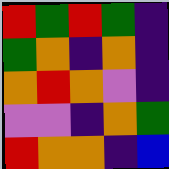[["red", "green", "red", "green", "indigo"], ["green", "orange", "indigo", "orange", "indigo"], ["orange", "red", "orange", "violet", "indigo"], ["violet", "violet", "indigo", "orange", "green"], ["red", "orange", "orange", "indigo", "blue"]]